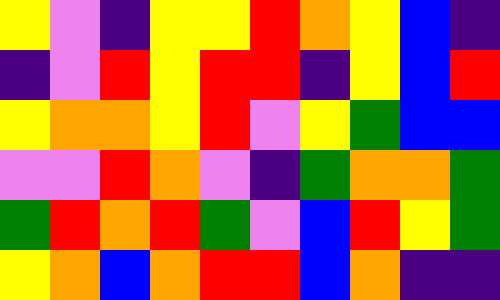[["yellow", "violet", "indigo", "yellow", "yellow", "red", "orange", "yellow", "blue", "indigo"], ["indigo", "violet", "red", "yellow", "red", "red", "indigo", "yellow", "blue", "red"], ["yellow", "orange", "orange", "yellow", "red", "violet", "yellow", "green", "blue", "blue"], ["violet", "violet", "red", "orange", "violet", "indigo", "green", "orange", "orange", "green"], ["green", "red", "orange", "red", "green", "violet", "blue", "red", "yellow", "green"], ["yellow", "orange", "blue", "orange", "red", "red", "blue", "orange", "indigo", "indigo"]]